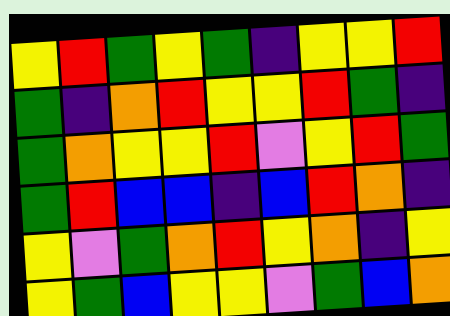[["yellow", "red", "green", "yellow", "green", "indigo", "yellow", "yellow", "red"], ["green", "indigo", "orange", "red", "yellow", "yellow", "red", "green", "indigo"], ["green", "orange", "yellow", "yellow", "red", "violet", "yellow", "red", "green"], ["green", "red", "blue", "blue", "indigo", "blue", "red", "orange", "indigo"], ["yellow", "violet", "green", "orange", "red", "yellow", "orange", "indigo", "yellow"], ["yellow", "green", "blue", "yellow", "yellow", "violet", "green", "blue", "orange"]]